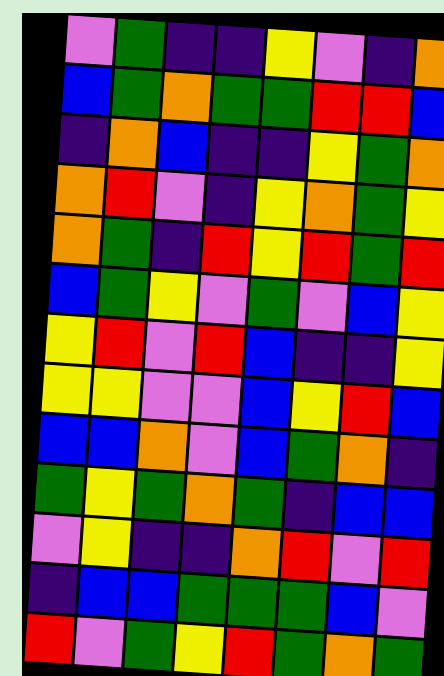[["violet", "green", "indigo", "indigo", "yellow", "violet", "indigo", "orange"], ["blue", "green", "orange", "green", "green", "red", "red", "blue"], ["indigo", "orange", "blue", "indigo", "indigo", "yellow", "green", "orange"], ["orange", "red", "violet", "indigo", "yellow", "orange", "green", "yellow"], ["orange", "green", "indigo", "red", "yellow", "red", "green", "red"], ["blue", "green", "yellow", "violet", "green", "violet", "blue", "yellow"], ["yellow", "red", "violet", "red", "blue", "indigo", "indigo", "yellow"], ["yellow", "yellow", "violet", "violet", "blue", "yellow", "red", "blue"], ["blue", "blue", "orange", "violet", "blue", "green", "orange", "indigo"], ["green", "yellow", "green", "orange", "green", "indigo", "blue", "blue"], ["violet", "yellow", "indigo", "indigo", "orange", "red", "violet", "red"], ["indigo", "blue", "blue", "green", "green", "green", "blue", "violet"], ["red", "violet", "green", "yellow", "red", "green", "orange", "green"]]